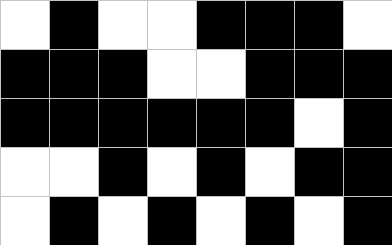[["white", "black", "white", "white", "black", "black", "black", "white"], ["black", "black", "black", "white", "white", "black", "black", "black"], ["black", "black", "black", "black", "black", "black", "white", "black"], ["white", "white", "black", "white", "black", "white", "black", "black"], ["white", "black", "white", "black", "white", "black", "white", "black"]]